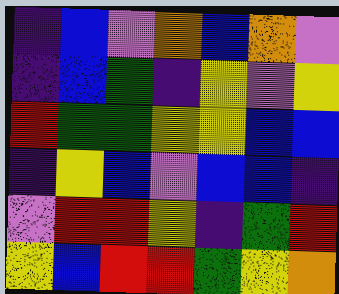[["indigo", "blue", "violet", "orange", "blue", "orange", "violet"], ["indigo", "blue", "green", "indigo", "yellow", "violet", "yellow"], ["red", "green", "green", "yellow", "yellow", "blue", "blue"], ["indigo", "yellow", "blue", "violet", "blue", "blue", "indigo"], ["violet", "red", "red", "yellow", "indigo", "green", "red"], ["yellow", "blue", "red", "red", "green", "yellow", "orange"]]